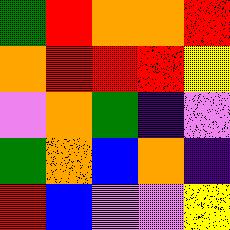[["green", "red", "orange", "orange", "red"], ["orange", "red", "red", "red", "yellow"], ["violet", "orange", "green", "indigo", "violet"], ["green", "orange", "blue", "orange", "indigo"], ["red", "blue", "violet", "violet", "yellow"]]